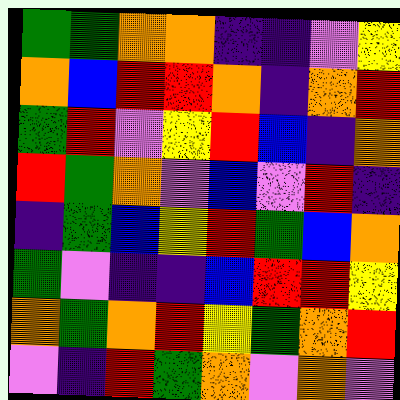[["green", "green", "orange", "orange", "indigo", "indigo", "violet", "yellow"], ["orange", "blue", "red", "red", "orange", "indigo", "orange", "red"], ["green", "red", "violet", "yellow", "red", "blue", "indigo", "orange"], ["red", "green", "orange", "violet", "blue", "violet", "red", "indigo"], ["indigo", "green", "blue", "yellow", "red", "green", "blue", "orange"], ["green", "violet", "indigo", "indigo", "blue", "red", "red", "yellow"], ["orange", "green", "orange", "red", "yellow", "green", "orange", "red"], ["violet", "indigo", "red", "green", "orange", "violet", "orange", "violet"]]